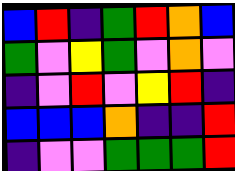[["blue", "red", "indigo", "green", "red", "orange", "blue"], ["green", "violet", "yellow", "green", "violet", "orange", "violet"], ["indigo", "violet", "red", "violet", "yellow", "red", "indigo"], ["blue", "blue", "blue", "orange", "indigo", "indigo", "red"], ["indigo", "violet", "violet", "green", "green", "green", "red"]]